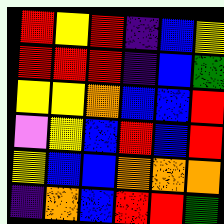[["red", "yellow", "red", "indigo", "blue", "yellow"], ["red", "red", "red", "indigo", "blue", "green"], ["yellow", "yellow", "orange", "blue", "blue", "red"], ["violet", "yellow", "blue", "red", "blue", "red"], ["yellow", "blue", "blue", "orange", "orange", "orange"], ["indigo", "orange", "blue", "red", "red", "green"]]